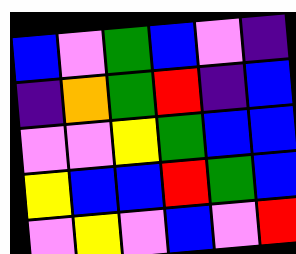[["blue", "violet", "green", "blue", "violet", "indigo"], ["indigo", "orange", "green", "red", "indigo", "blue"], ["violet", "violet", "yellow", "green", "blue", "blue"], ["yellow", "blue", "blue", "red", "green", "blue"], ["violet", "yellow", "violet", "blue", "violet", "red"]]